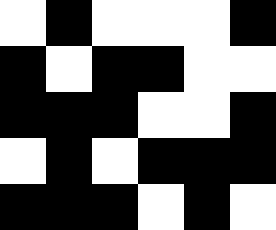[["white", "black", "white", "white", "white", "black"], ["black", "white", "black", "black", "white", "white"], ["black", "black", "black", "white", "white", "black"], ["white", "black", "white", "black", "black", "black"], ["black", "black", "black", "white", "black", "white"]]